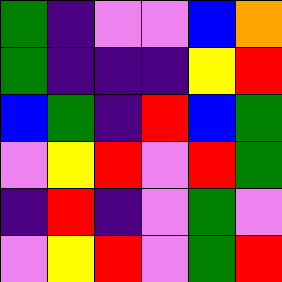[["green", "indigo", "violet", "violet", "blue", "orange"], ["green", "indigo", "indigo", "indigo", "yellow", "red"], ["blue", "green", "indigo", "red", "blue", "green"], ["violet", "yellow", "red", "violet", "red", "green"], ["indigo", "red", "indigo", "violet", "green", "violet"], ["violet", "yellow", "red", "violet", "green", "red"]]